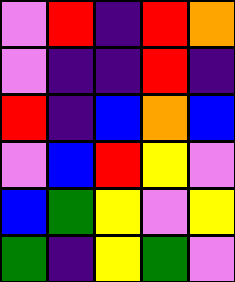[["violet", "red", "indigo", "red", "orange"], ["violet", "indigo", "indigo", "red", "indigo"], ["red", "indigo", "blue", "orange", "blue"], ["violet", "blue", "red", "yellow", "violet"], ["blue", "green", "yellow", "violet", "yellow"], ["green", "indigo", "yellow", "green", "violet"]]